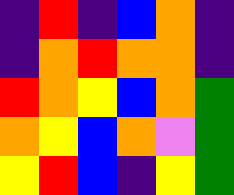[["indigo", "red", "indigo", "blue", "orange", "indigo"], ["indigo", "orange", "red", "orange", "orange", "indigo"], ["red", "orange", "yellow", "blue", "orange", "green"], ["orange", "yellow", "blue", "orange", "violet", "green"], ["yellow", "red", "blue", "indigo", "yellow", "green"]]